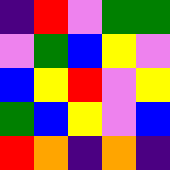[["indigo", "red", "violet", "green", "green"], ["violet", "green", "blue", "yellow", "violet"], ["blue", "yellow", "red", "violet", "yellow"], ["green", "blue", "yellow", "violet", "blue"], ["red", "orange", "indigo", "orange", "indigo"]]